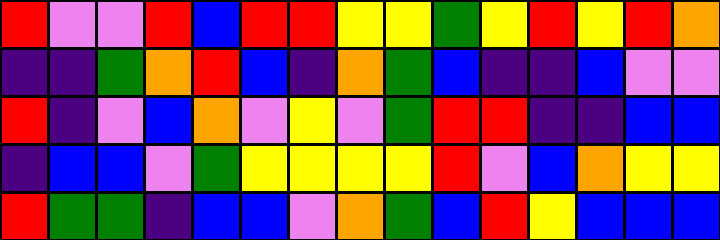[["red", "violet", "violet", "red", "blue", "red", "red", "yellow", "yellow", "green", "yellow", "red", "yellow", "red", "orange"], ["indigo", "indigo", "green", "orange", "red", "blue", "indigo", "orange", "green", "blue", "indigo", "indigo", "blue", "violet", "violet"], ["red", "indigo", "violet", "blue", "orange", "violet", "yellow", "violet", "green", "red", "red", "indigo", "indigo", "blue", "blue"], ["indigo", "blue", "blue", "violet", "green", "yellow", "yellow", "yellow", "yellow", "red", "violet", "blue", "orange", "yellow", "yellow"], ["red", "green", "green", "indigo", "blue", "blue", "violet", "orange", "green", "blue", "red", "yellow", "blue", "blue", "blue"]]